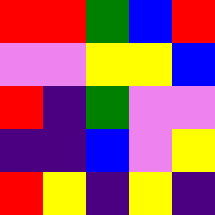[["red", "red", "green", "blue", "red"], ["violet", "violet", "yellow", "yellow", "blue"], ["red", "indigo", "green", "violet", "violet"], ["indigo", "indigo", "blue", "violet", "yellow"], ["red", "yellow", "indigo", "yellow", "indigo"]]